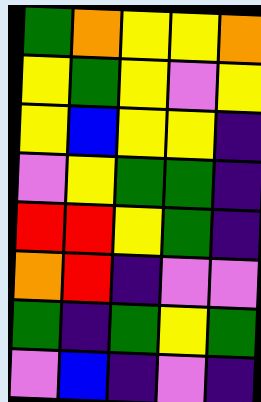[["green", "orange", "yellow", "yellow", "orange"], ["yellow", "green", "yellow", "violet", "yellow"], ["yellow", "blue", "yellow", "yellow", "indigo"], ["violet", "yellow", "green", "green", "indigo"], ["red", "red", "yellow", "green", "indigo"], ["orange", "red", "indigo", "violet", "violet"], ["green", "indigo", "green", "yellow", "green"], ["violet", "blue", "indigo", "violet", "indigo"]]